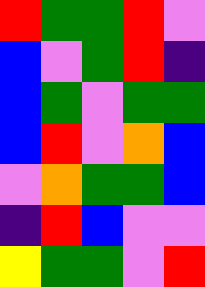[["red", "green", "green", "red", "violet"], ["blue", "violet", "green", "red", "indigo"], ["blue", "green", "violet", "green", "green"], ["blue", "red", "violet", "orange", "blue"], ["violet", "orange", "green", "green", "blue"], ["indigo", "red", "blue", "violet", "violet"], ["yellow", "green", "green", "violet", "red"]]